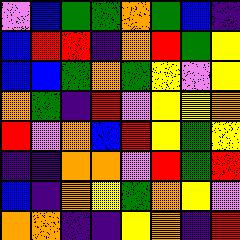[["violet", "blue", "green", "green", "orange", "green", "blue", "indigo"], ["blue", "red", "red", "indigo", "orange", "red", "green", "yellow"], ["blue", "blue", "green", "orange", "green", "yellow", "violet", "yellow"], ["orange", "green", "indigo", "red", "violet", "yellow", "yellow", "orange"], ["red", "violet", "orange", "blue", "red", "yellow", "green", "yellow"], ["indigo", "indigo", "orange", "orange", "violet", "red", "green", "red"], ["blue", "indigo", "orange", "yellow", "green", "orange", "yellow", "violet"], ["orange", "orange", "indigo", "indigo", "yellow", "orange", "indigo", "red"]]